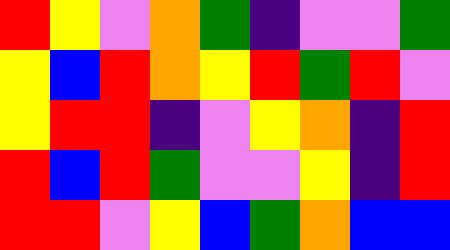[["red", "yellow", "violet", "orange", "green", "indigo", "violet", "violet", "green"], ["yellow", "blue", "red", "orange", "yellow", "red", "green", "red", "violet"], ["yellow", "red", "red", "indigo", "violet", "yellow", "orange", "indigo", "red"], ["red", "blue", "red", "green", "violet", "violet", "yellow", "indigo", "red"], ["red", "red", "violet", "yellow", "blue", "green", "orange", "blue", "blue"]]